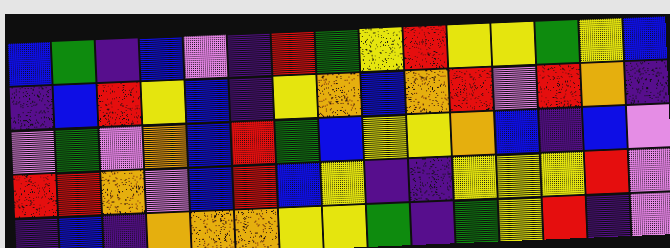[["blue", "green", "indigo", "blue", "violet", "indigo", "red", "green", "yellow", "red", "yellow", "yellow", "green", "yellow", "blue"], ["indigo", "blue", "red", "yellow", "blue", "indigo", "yellow", "orange", "blue", "orange", "red", "violet", "red", "orange", "indigo"], ["violet", "green", "violet", "orange", "blue", "red", "green", "blue", "yellow", "yellow", "orange", "blue", "indigo", "blue", "violet"], ["red", "red", "orange", "violet", "blue", "red", "blue", "yellow", "indigo", "indigo", "yellow", "yellow", "yellow", "red", "violet"], ["indigo", "blue", "indigo", "orange", "orange", "orange", "yellow", "yellow", "green", "indigo", "green", "yellow", "red", "indigo", "violet"]]